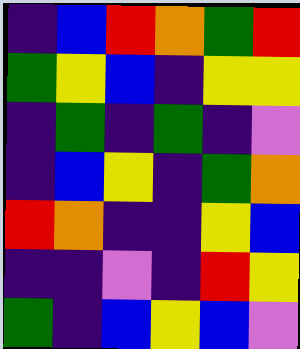[["indigo", "blue", "red", "orange", "green", "red"], ["green", "yellow", "blue", "indigo", "yellow", "yellow"], ["indigo", "green", "indigo", "green", "indigo", "violet"], ["indigo", "blue", "yellow", "indigo", "green", "orange"], ["red", "orange", "indigo", "indigo", "yellow", "blue"], ["indigo", "indigo", "violet", "indigo", "red", "yellow"], ["green", "indigo", "blue", "yellow", "blue", "violet"]]